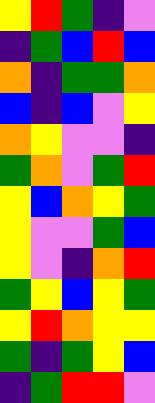[["yellow", "red", "green", "indigo", "violet"], ["indigo", "green", "blue", "red", "blue"], ["orange", "indigo", "green", "green", "orange"], ["blue", "indigo", "blue", "violet", "yellow"], ["orange", "yellow", "violet", "violet", "indigo"], ["green", "orange", "violet", "green", "red"], ["yellow", "blue", "orange", "yellow", "green"], ["yellow", "violet", "violet", "green", "blue"], ["yellow", "violet", "indigo", "orange", "red"], ["green", "yellow", "blue", "yellow", "green"], ["yellow", "red", "orange", "yellow", "yellow"], ["green", "indigo", "green", "yellow", "blue"], ["indigo", "green", "red", "red", "violet"]]